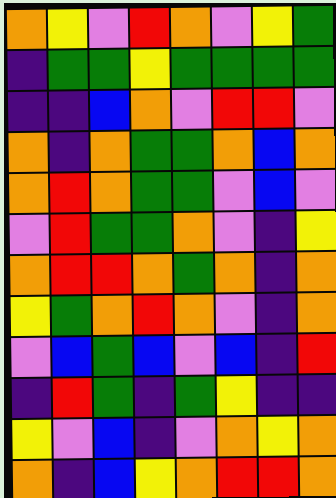[["orange", "yellow", "violet", "red", "orange", "violet", "yellow", "green"], ["indigo", "green", "green", "yellow", "green", "green", "green", "green"], ["indigo", "indigo", "blue", "orange", "violet", "red", "red", "violet"], ["orange", "indigo", "orange", "green", "green", "orange", "blue", "orange"], ["orange", "red", "orange", "green", "green", "violet", "blue", "violet"], ["violet", "red", "green", "green", "orange", "violet", "indigo", "yellow"], ["orange", "red", "red", "orange", "green", "orange", "indigo", "orange"], ["yellow", "green", "orange", "red", "orange", "violet", "indigo", "orange"], ["violet", "blue", "green", "blue", "violet", "blue", "indigo", "red"], ["indigo", "red", "green", "indigo", "green", "yellow", "indigo", "indigo"], ["yellow", "violet", "blue", "indigo", "violet", "orange", "yellow", "orange"], ["orange", "indigo", "blue", "yellow", "orange", "red", "red", "orange"]]